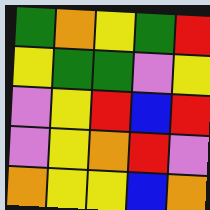[["green", "orange", "yellow", "green", "red"], ["yellow", "green", "green", "violet", "yellow"], ["violet", "yellow", "red", "blue", "red"], ["violet", "yellow", "orange", "red", "violet"], ["orange", "yellow", "yellow", "blue", "orange"]]